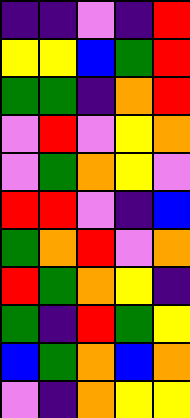[["indigo", "indigo", "violet", "indigo", "red"], ["yellow", "yellow", "blue", "green", "red"], ["green", "green", "indigo", "orange", "red"], ["violet", "red", "violet", "yellow", "orange"], ["violet", "green", "orange", "yellow", "violet"], ["red", "red", "violet", "indigo", "blue"], ["green", "orange", "red", "violet", "orange"], ["red", "green", "orange", "yellow", "indigo"], ["green", "indigo", "red", "green", "yellow"], ["blue", "green", "orange", "blue", "orange"], ["violet", "indigo", "orange", "yellow", "yellow"]]